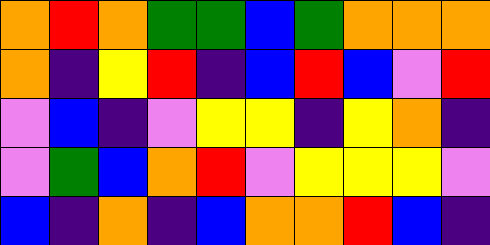[["orange", "red", "orange", "green", "green", "blue", "green", "orange", "orange", "orange"], ["orange", "indigo", "yellow", "red", "indigo", "blue", "red", "blue", "violet", "red"], ["violet", "blue", "indigo", "violet", "yellow", "yellow", "indigo", "yellow", "orange", "indigo"], ["violet", "green", "blue", "orange", "red", "violet", "yellow", "yellow", "yellow", "violet"], ["blue", "indigo", "orange", "indigo", "blue", "orange", "orange", "red", "blue", "indigo"]]